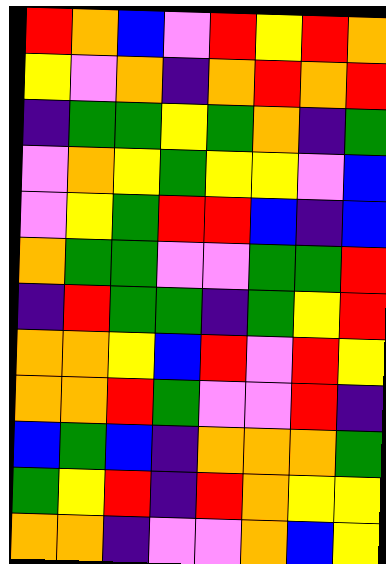[["red", "orange", "blue", "violet", "red", "yellow", "red", "orange"], ["yellow", "violet", "orange", "indigo", "orange", "red", "orange", "red"], ["indigo", "green", "green", "yellow", "green", "orange", "indigo", "green"], ["violet", "orange", "yellow", "green", "yellow", "yellow", "violet", "blue"], ["violet", "yellow", "green", "red", "red", "blue", "indigo", "blue"], ["orange", "green", "green", "violet", "violet", "green", "green", "red"], ["indigo", "red", "green", "green", "indigo", "green", "yellow", "red"], ["orange", "orange", "yellow", "blue", "red", "violet", "red", "yellow"], ["orange", "orange", "red", "green", "violet", "violet", "red", "indigo"], ["blue", "green", "blue", "indigo", "orange", "orange", "orange", "green"], ["green", "yellow", "red", "indigo", "red", "orange", "yellow", "yellow"], ["orange", "orange", "indigo", "violet", "violet", "orange", "blue", "yellow"]]